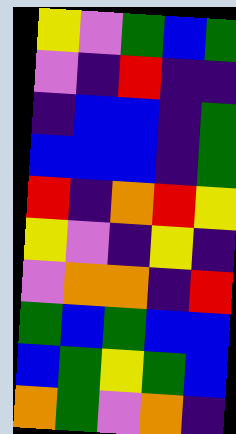[["yellow", "violet", "green", "blue", "green"], ["violet", "indigo", "red", "indigo", "indigo"], ["indigo", "blue", "blue", "indigo", "green"], ["blue", "blue", "blue", "indigo", "green"], ["red", "indigo", "orange", "red", "yellow"], ["yellow", "violet", "indigo", "yellow", "indigo"], ["violet", "orange", "orange", "indigo", "red"], ["green", "blue", "green", "blue", "blue"], ["blue", "green", "yellow", "green", "blue"], ["orange", "green", "violet", "orange", "indigo"]]